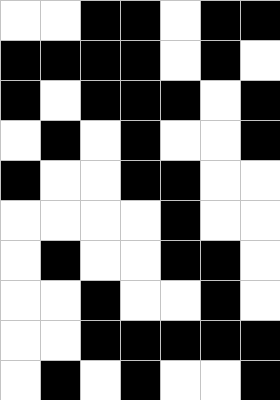[["white", "white", "black", "black", "white", "black", "black"], ["black", "black", "black", "black", "white", "black", "white"], ["black", "white", "black", "black", "black", "white", "black"], ["white", "black", "white", "black", "white", "white", "black"], ["black", "white", "white", "black", "black", "white", "white"], ["white", "white", "white", "white", "black", "white", "white"], ["white", "black", "white", "white", "black", "black", "white"], ["white", "white", "black", "white", "white", "black", "white"], ["white", "white", "black", "black", "black", "black", "black"], ["white", "black", "white", "black", "white", "white", "black"]]